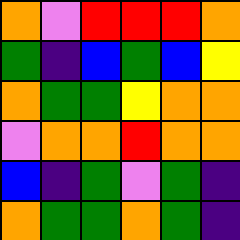[["orange", "violet", "red", "red", "red", "orange"], ["green", "indigo", "blue", "green", "blue", "yellow"], ["orange", "green", "green", "yellow", "orange", "orange"], ["violet", "orange", "orange", "red", "orange", "orange"], ["blue", "indigo", "green", "violet", "green", "indigo"], ["orange", "green", "green", "orange", "green", "indigo"]]